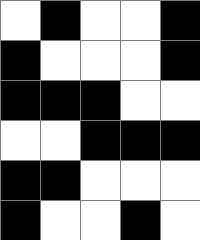[["white", "black", "white", "white", "black"], ["black", "white", "white", "white", "black"], ["black", "black", "black", "white", "white"], ["white", "white", "black", "black", "black"], ["black", "black", "white", "white", "white"], ["black", "white", "white", "black", "white"]]